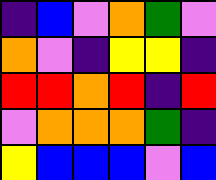[["indigo", "blue", "violet", "orange", "green", "violet"], ["orange", "violet", "indigo", "yellow", "yellow", "indigo"], ["red", "red", "orange", "red", "indigo", "red"], ["violet", "orange", "orange", "orange", "green", "indigo"], ["yellow", "blue", "blue", "blue", "violet", "blue"]]